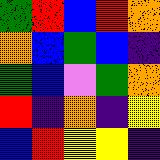[["green", "red", "blue", "red", "orange"], ["orange", "blue", "green", "blue", "indigo"], ["green", "blue", "violet", "green", "orange"], ["red", "indigo", "orange", "indigo", "yellow"], ["blue", "red", "yellow", "yellow", "indigo"]]